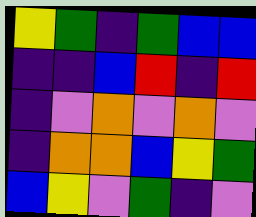[["yellow", "green", "indigo", "green", "blue", "blue"], ["indigo", "indigo", "blue", "red", "indigo", "red"], ["indigo", "violet", "orange", "violet", "orange", "violet"], ["indigo", "orange", "orange", "blue", "yellow", "green"], ["blue", "yellow", "violet", "green", "indigo", "violet"]]